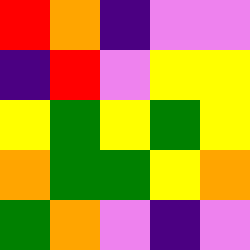[["red", "orange", "indigo", "violet", "violet"], ["indigo", "red", "violet", "yellow", "yellow"], ["yellow", "green", "yellow", "green", "yellow"], ["orange", "green", "green", "yellow", "orange"], ["green", "orange", "violet", "indigo", "violet"]]